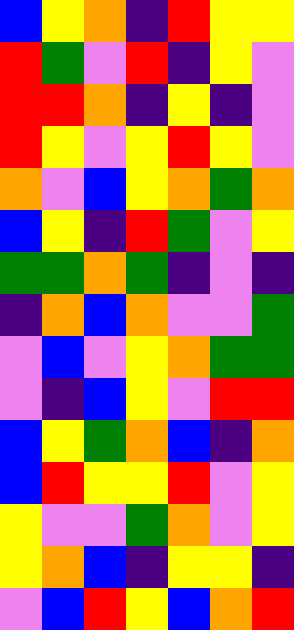[["blue", "yellow", "orange", "indigo", "red", "yellow", "yellow"], ["red", "green", "violet", "red", "indigo", "yellow", "violet"], ["red", "red", "orange", "indigo", "yellow", "indigo", "violet"], ["red", "yellow", "violet", "yellow", "red", "yellow", "violet"], ["orange", "violet", "blue", "yellow", "orange", "green", "orange"], ["blue", "yellow", "indigo", "red", "green", "violet", "yellow"], ["green", "green", "orange", "green", "indigo", "violet", "indigo"], ["indigo", "orange", "blue", "orange", "violet", "violet", "green"], ["violet", "blue", "violet", "yellow", "orange", "green", "green"], ["violet", "indigo", "blue", "yellow", "violet", "red", "red"], ["blue", "yellow", "green", "orange", "blue", "indigo", "orange"], ["blue", "red", "yellow", "yellow", "red", "violet", "yellow"], ["yellow", "violet", "violet", "green", "orange", "violet", "yellow"], ["yellow", "orange", "blue", "indigo", "yellow", "yellow", "indigo"], ["violet", "blue", "red", "yellow", "blue", "orange", "red"]]